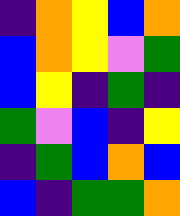[["indigo", "orange", "yellow", "blue", "orange"], ["blue", "orange", "yellow", "violet", "green"], ["blue", "yellow", "indigo", "green", "indigo"], ["green", "violet", "blue", "indigo", "yellow"], ["indigo", "green", "blue", "orange", "blue"], ["blue", "indigo", "green", "green", "orange"]]